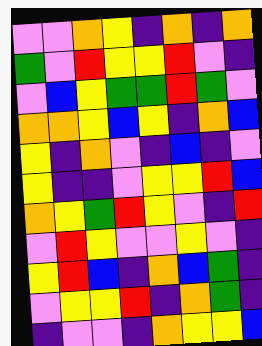[["violet", "violet", "orange", "yellow", "indigo", "orange", "indigo", "orange"], ["green", "violet", "red", "yellow", "yellow", "red", "violet", "indigo"], ["violet", "blue", "yellow", "green", "green", "red", "green", "violet"], ["orange", "orange", "yellow", "blue", "yellow", "indigo", "orange", "blue"], ["yellow", "indigo", "orange", "violet", "indigo", "blue", "indigo", "violet"], ["yellow", "indigo", "indigo", "violet", "yellow", "yellow", "red", "blue"], ["orange", "yellow", "green", "red", "yellow", "violet", "indigo", "red"], ["violet", "red", "yellow", "violet", "violet", "yellow", "violet", "indigo"], ["yellow", "red", "blue", "indigo", "orange", "blue", "green", "indigo"], ["violet", "yellow", "yellow", "red", "indigo", "orange", "green", "indigo"], ["indigo", "violet", "violet", "indigo", "orange", "yellow", "yellow", "blue"]]